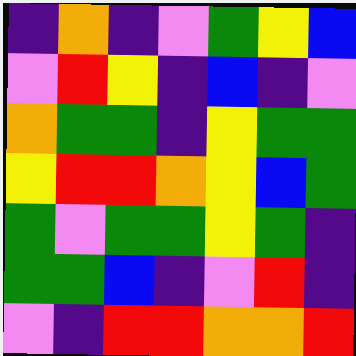[["indigo", "orange", "indigo", "violet", "green", "yellow", "blue"], ["violet", "red", "yellow", "indigo", "blue", "indigo", "violet"], ["orange", "green", "green", "indigo", "yellow", "green", "green"], ["yellow", "red", "red", "orange", "yellow", "blue", "green"], ["green", "violet", "green", "green", "yellow", "green", "indigo"], ["green", "green", "blue", "indigo", "violet", "red", "indigo"], ["violet", "indigo", "red", "red", "orange", "orange", "red"]]